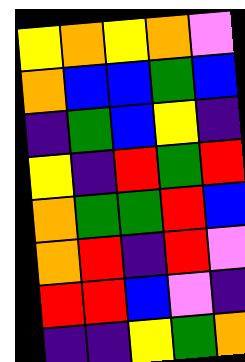[["yellow", "orange", "yellow", "orange", "violet"], ["orange", "blue", "blue", "green", "blue"], ["indigo", "green", "blue", "yellow", "indigo"], ["yellow", "indigo", "red", "green", "red"], ["orange", "green", "green", "red", "blue"], ["orange", "red", "indigo", "red", "violet"], ["red", "red", "blue", "violet", "indigo"], ["indigo", "indigo", "yellow", "green", "orange"]]